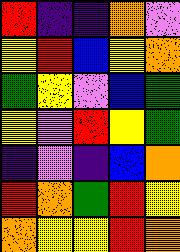[["red", "indigo", "indigo", "orange", "violet"], ["yellow", "red", "blue", "yellow", "orange"], ["green", "yellow", "violet", "blue", "green"], ["yellow", "violet", "red", "yellow", "green"], ["indigo", "violet", "indigo", "blue", "orange"], ["red", "orange", "green", "red", "yellow"], ["orange", "yellow", "yellow", "red", "orange"]]